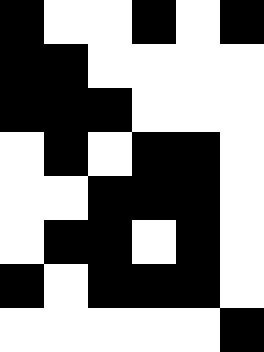[["black", "white", "white", "black", "white", "black"], ["black", "black", "white", "white", "white", "white"], ["black", "black", "black", "white", "white", "white"], ["white", "black", "white", "black", "black", "white"], ["white", "white", "black", "black", "black", "white"], ["white", "black", "black", "white", "black", "white"], ["black", "white", "black", "black", "black", "white"], ["white", "white", "white", "white", "white", "black"]]